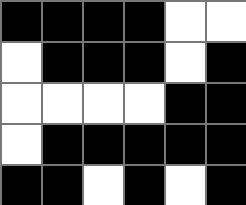[["black", "black", "black", "black", "white", "white"], ["white", "black", "black", "black", "white", "black"], ["white", "white", "white", "white", "black", "black"], ["white", "black", "black", "black", "black", "black"], ["black", "black", "white", "black", "white", "black"]]